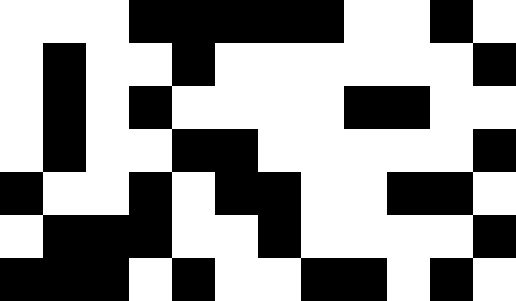[["white", "white", "white", "black", "black", "black", "black", "black", "white", "white", "black", "white"], ["white", "black", "white", "white", "black", "white", "white", "white", "white", "white", "white", "black"], ["white", "black", "white", "black", "white", "white", "white", "white", "black", "black", "white", "white"], ["white", "black", "white", "white", "black", "black", "white", "white", "white", "white", "white", "black"], ["black", "white", "white", "black", "white", "black", "black", "white", "white", "black", "black", "white"], ["white", "black", "black", "black", "white", "white", "black", "white", "white", "white", "white", "black"], ["black", "black", "black", "white", "black", "white", "white", "black", "black", "white", "black", "white"]]